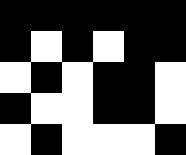[["black", "black", "black", "black", "black", "black"], ["black", "white", "black", "white", "black", "black"], ["white", "black", "white", "black", "black", "white"], ["black", "white", "white", "black", "black", "white"], ["white", "black", "white", "white", "white", "black"]]